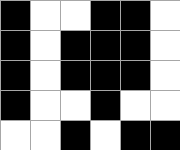[["black", "white", "white", "black", "black", "white"], ["black", "white", "black", "black", "black", "white"], ["black", "white", "black", "black", "black", "white"], ["black", "white", "white", "black", "white", "white"], ["white", "white", "black", "white", "black", "black"]]